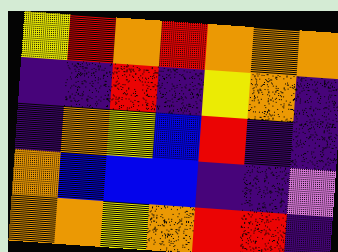[["yellow", "red", "orange", "red", "orange", "orange", "orange"], ["indigo", "indigo", "red", "indigo", "yellow", "orange", "indigo"], ["indigo", "orange", "yellow", "blue", "red", "indigo", "indigo"], ["orange", "blue", "blue", "blue", "indigo", "indigo", "violet"], ["orange", "orange", "yellow", "orange", "red", "red", "indigo"]]